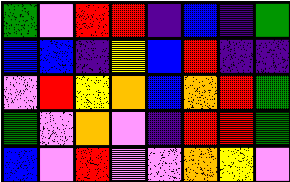[["green", "violet", "red", "red", "indigo", "blue", "indigo", "green"], ["blue", "blue", "indigo", "yellow", "blue", "red", "indigo", "indigo"], ["violet", "red", "yellow", "orange", "blue", "orange", "red", "green"], ["green", "violet", "orange", "violet", "indigo", "red", "red", "green"], ["blue", "violet", "red", "violet", "violet", "orange", "yellow", "violet"]]